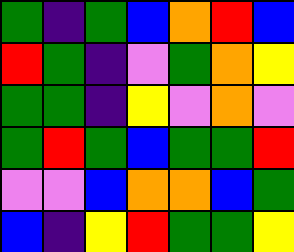[["green", "indigo", "green", "blue", "orange", "red", "blue"], ["red", "green", "indigo", "violet", "green", "orange", "yellow"], ["green", "green", "indigo", "yellow", "violet", "orange", "violet"], ["green", "red", "green", "blue", "green", "green", "red"], ["violet", "violet", "blue", "orange", "orange", "blue", "green"], ["blue", "indigo", "yellow", "red", "green", "green", "yellow"]]